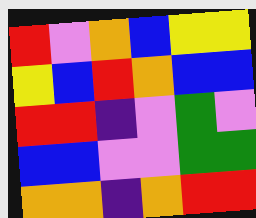[["red", "violet", "orange", "blue", "yellow", "yellow"], ["yellow", "blue", "red", "orange", "blue", "blue"], ["red", "red", "indigo", "violet", "green", "violet"], ["blue", "blue", "violet", "violet", "green", "green"], ["orange", "orange", "indigo", "orange", "red", "red"]]